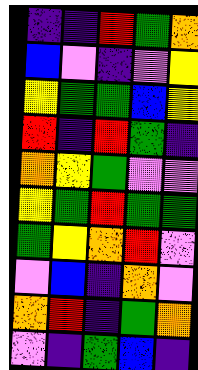[["indigo", "indigo", "red", "green", "orange"], ["blue", "violet", "indigo", "violet", "yellow"], ["yellow", "green", "green", "blue", "yellow"], ["red", "indigo", "red", "green", "indigo"], ["orange", "yellow", "green", "violet", "violet"], ["yellow", "green", "red", "green", "green"], ["green", "yellow", "orange", "red", "violet"], ["violet", "blue", "indigo", "orange", "violet"], ["orange", "red", "indigo", "green", "orange"], ["violet", "indigo", "green", "blue", "indigo"]]